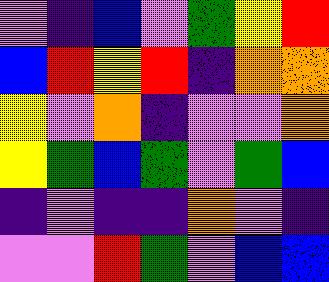[["violet", "indigo", "blue", "violet", "green", "yellow", "red"], ["blue", "red", "yellow", "red", "indigo", "orange", "orange"], ["yellow", "violet", "orange", "indigo", "violet", "violet", "orange"], ["yellow", "green", "blue", "green", "violet", "green", "blue"], ["indigo", "violet", "indigo", "indigo", "orange", "violet", "indigo"], ["violet", "violet", "red", "green", "violet", "blue", "blue"]]